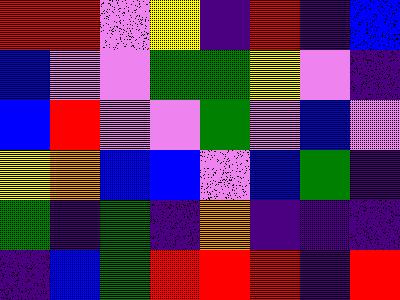[["red", "red", "violet", "yellow", "indigo", "red", "indigo", "blue"], ["blue", "violet", "violet", "green", "green", "yellow", "violet", "indigo"], ["blue", "red", "violet", "violet", "green", "violet", "blue", "violet"], ["yellow", "orange", "blue", "blue", "violet", "blue", "green", "indigo"], ["green", "indigo", "green", "indigo", "orange", "indigo", "indigo", "indigo"], ["indigo", "blue", "green", "red", "red", "red", "indigo", "red"]]